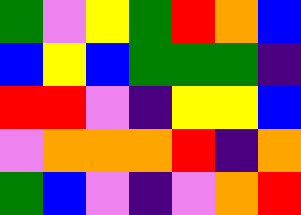[["green", "violet", "yellow", "green", "red", "orange", "blue"], ["blue", "yellow", "blue", "green", "green", "green", "indigo"], ["red", "red", "violet", "indigo", "yellow", "yellow", "blue"], ["violet", "orange", "orange", "orange", "red", "indigo", "orange"], ["green", "blue", "violet", "indigo", "violet", "orange", "red"]]